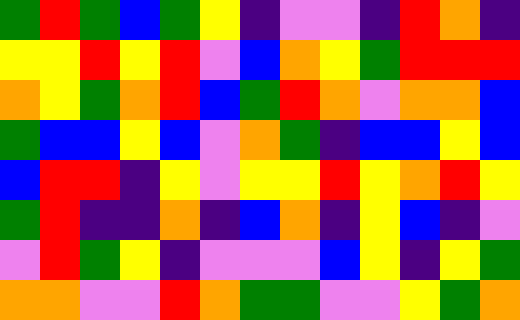[["green", "red", "green", "blue", "green", "yellow", "indigo", "violet", "violet", "indigo", "red", "orange", "indigo"], ["yellow", "yellow", "red", "yellow", "red", "violet", "blue", "orange", "yellow", "green", "red", "red", "red"], ["orange", "yellow", "green", "orange", "red", "blue", "green", "red", "orange", "violet", "orange", "orange", "blue"], ["green", "blue", "blue", "yellow", "blue", "violet", "orange", "green", "indigo", "blue", "blue", "yellow", "blue"], ["blue", "red", "red", "indigo", "yellow", "violet", "yellow", "yellow", "red", "yellow", "orange", "red", "yellow"], ["green", "red", "indigo", "indigo", "orange", "indigo", "blue", "orange", "indigo", "yellow", "blue", "indigo", "violet"], ["violet", "red", "green", "yellow", "indigo", "violet", "violet", "violet", "blue", "yellow", "indigo", "yellow", "green"], ["orange", "orange", "violet", "violet", "red", "orange", "green", "green", "violet", "violet", "yellow", "green", "orange"]]